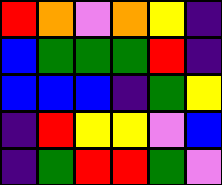[["red", "orange", "violet", "orange", "yellow", "indigo"], ["blue", "green", "green", "green", "red", "indigo"], ["blue", "blue", "blue", "indigo", "green", "yellow"], ["indigo", "red", "yellow", "yellow", "violet", "blue"], ["indigo", "green", "red", "red", "green", "violet"]]